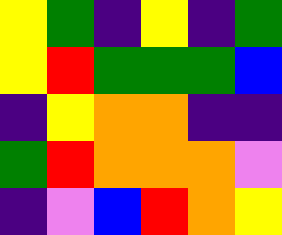[["yellow", "green", "indigo", "yellow", "indigo", "green"], ["yellow", "red", "green", "green", "green", "blue"], ["indigo", "yellow", "orange", "orange", "indigo", "indigo"], ["green", "red", "orange", "orange", "orange", "violet"], ["indigo", "violet", "blue", "red", "orange", "yellow"]]